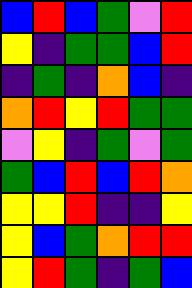[["blue", "red", "blue", "green", "violet", "red"], ["yellow", "indigo", "green", "green", "blue", "red"], ["indigo", "green", "indigo", "orange", "blue", "indigo"], ["orange", "red", "yellow", "red", "green", "green"], ["violet", "yellow", "indigo", "green", "violet", "green"], ["green", "blue", "red", "blue", "red", "orange"], ["yellow", "yellow", "red", "indigo", "indigo", "yellow"], ["yellow", "blue", "green", "orange", "red", "red"], ["yellow", "red", "green", "indigo", "green", "blue"]]